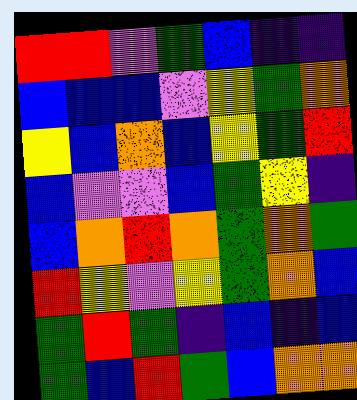[["red", "red", "violet", "green", "blue", "indigo", "indigo"], ["blue", "blue", "blue", "violet", "yellow", "green", "orange"], ["yellow", "blue", "orange", "blue", "yellow", "green", "red"], ["blue", "violet", "violet", "blue", "green", "yellow", "indigo"], ["blue", "orange", "red", "orange", "green", "orange", "green"], ["red", "yellow", "violet", "yellow", "green", "orange", "blue"], ["green", "red", "green", "indigo", "blue", "indigo", "blue"], ["green", "blue", "red", "green", "blue", "orange", "orange"]]